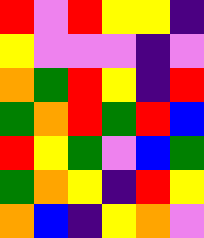[["red", "violet", "red", "yellow", "yellow", "indigo"], ["yellow", "violet", "violet", "violet", "indigo", "violet"], ["orange", "green", "red", "yellow", "indigo", "red"], ["green", "orange", "red", "green", "red", "blue"], ["red", "yellow", "green", "violet", "blue", "green"], ["green", "orange", "yellow", "indigo", "red", "yellow"], ["orange", "blue", "indigo", "yellow", "orange", "violet"]]